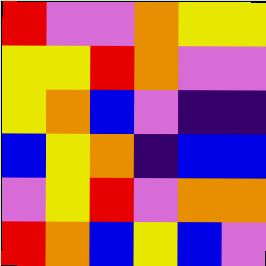[["red", "violet", "violet", "orange", "yellow", "yellow"], ["yellow", "yellow", "red", "orange", "violet", "violet"], ["yellow", "orange", "blue", "violet", "indigo", "indigo"], ["blue", "yellow", "orange", "indigo", "blue", "blue"], ["violet", "yellow", "red", "violet", "orange", "orange"], ["red", "orange", "blue", "yellow", "blue", "violet"]]